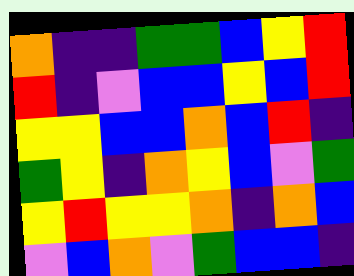[["orange", "indigo", "indigo", "green", "green", "blue", "yellow", "red"], ["red", "indigo", "violet", "blue", "blue", "yellow", "blue", "red"], ["yellow", "yellow", "blue", "blue", "orange", "blue", "red", "indigo"], ["green", "yellow", "indigo", "orange", "yellow", "blue", "violet", "green"], ["yellow", "red", "yellow", "yellow", "orange", "indigo", "orange", "blue"], ["violet", "blue", "orange", "violet", "green", "blue", "blue", "indigo"]]